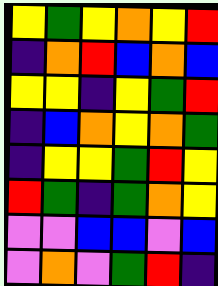[["yellow", "green", "yellow", "orange", "yellow", "red"], ["indigo", "orange", "red", "blue", "orange", "blue"], ["yellow", "yellow", "indigo", "yellow", "green", "red"], ["indigo", "blue", "orange", "yellow", "orange", "green"], ["indigo", "yellow", "yellow", "green", "red", "yellow"], ["red", "green", "indigo", "green", "orange", "yellow"], ["violet", "violet", "blue", "blue", "violet", "blue"], ["violet", "orange", "violet", "green", "red", "indigo"]]